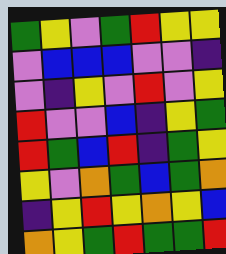[["green", "yellow", "violet", "green", "red", "yellow", "yellow"], ["violet", "blue", "blue", "blue", "violet", "violet", "indigo"], ["violet", "indigo", "yellow", "violet", "red", "violet", "yellow"], ["red", "violet", "violet", "blue", "indigo", "yellow", "green"], ["red", "green", "blue", "red", "indigo", "green", "yellow"], ["yellow", "violet", "orange", "green", "blue", "green", "orange"], ["indigo", "yellow", "red", "yellow", "orange", "yellow", "blue"], ["orange", "yellow", "green", "red", "green", "green", "red"]]